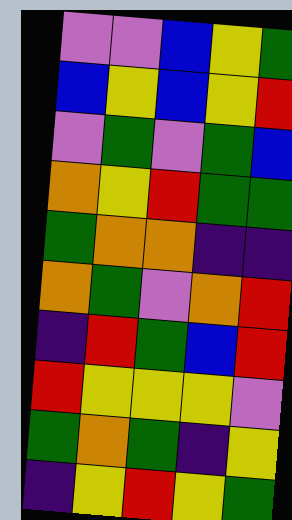[["violet", "violet", "blue", "yellow", "green"], ["blue", "yellow", "blue", "yellow", "red"], ["violet", "green", "violet", "green", "blue"], ["orange", "yellow", "red", "green", "green"], ["green", "orange", "orange", "indigo", "indigo"], ["orange", "green", "violet", "orange", "red"], ["indigo", "red", "green", "blue", "red"], ["red", "yellow", "yellow", "yellow", "violet"], ["green", "orange", "green", "indigo", "yellow"], ["indigo", "yellow", "red", "yellow", "green"]]